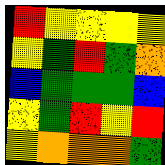[["red", "yellow", "yellow", "yellow", "yellow"], ["yellow", "green", "red", "green", "orange"], ["blue", "green", "green", "green", "blue"], ["yellow", "green", "red", "yellow", "red"], ["yellow", "orange", "orange", "orange", "green"]]